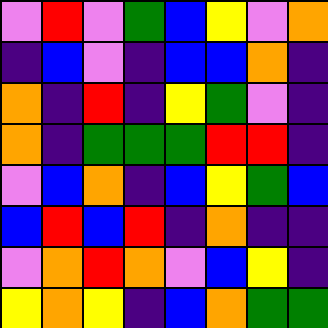[["violet", "red", "violet", "green", "blue", "yellow", "violet", "orange"], ["indigo", "blue", "violet", "indigo", "blue", "blue", "orange", "indigo"], ["orange", "indigo", "red", "indigo", "yellow", "green", "violet", "indigo"], ["orange", "indigo", "green", "green", "green", "red", "red", "indigo"], ["violet", "blue", "orange", "indigo", "blue", "yellow", "green", "blue"], ["blue", "red", "blue", "red", "indigo", "orange", "indigo", "indigo"], ["violet", "orange", "red", "orange", "violet", "blue", "yellow", "indigo"], ["yellow", "orange", "yellow", "indigo", "blue", "orange", "green", "green"]]